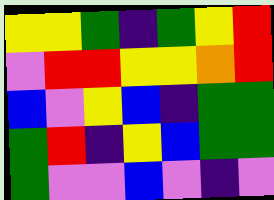[["yellow", "yellow", "green", "indigo", "green", "yellow", "red"], ["violet", "red", "red", "yellow", "yellow", "orange", "red"], ["blue", "violet", "yellow", "blue", "indigo", "green", "green"], ["green", "red", "indigo", "yellow", "blue", "green", "green"], ["green", "violet", "violet", "blue", "violet", "indigo", "violet"]]